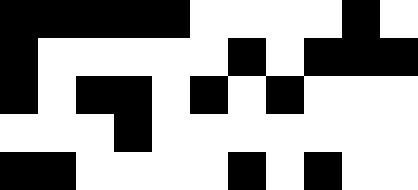[["black", "black", "black", "black", "black", "white", "white", "white", "white", "black", "white"], ["black", "white", "white", "white", "white", "white", "black", "white", "black", "black", "black"], ["black", "white", "black", "black", "white", "black", "white", "black", "white", "white", "white"], ["white", "white", "white", "black", "white", "white", "white", "white", "white", "white", "white"], ["black", "black", "white", "white", "white", "white", "black", "white", "black", "white", "white"]]